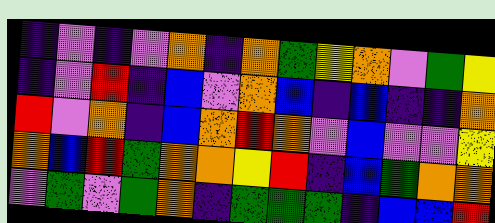[["indigo", "violet", "indigo", "violet", "orange", "indigo", "orange", "green", "yellow", "orange", "violet", "green", "yellow"], ["indigo", "violet", "red", "indigo", "blue", "violet", "orange", "blue", "indigo", "blue", "indigo", "indigo", "orange"], ["red", "violet", "orange", "indigo", "blue", "orange", "red", "orange", "violet", "blue", "violet", "violet", "yellow"], ["orange", "blue", "red", "green", "orange", "orange", "yellow", "red", "indigo", "blue", "green", "orange", "orange"], ["violet", "green", "violet", "green", "orange", "indigo", "green", "green", "green", "indigo", "blue", "blue", "red"]]